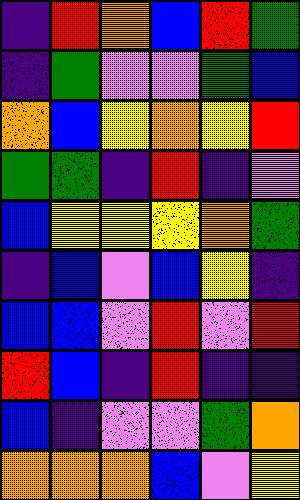[["indigo", "red", "orange", "blue", "red", "green"], ["indigo", "green", "violet", "violet", "green", "blue"], ["orange", "blue", "yellow", "orange", "yellow", "red"], ["green", "green", "indigo", "red", "indigo", "violet"], ["blue", "yellow", "yellow", "yellow", "orange", "green"], ["indigo", "blue", "violet", "blue", "yellow", "indigo"], ["blue", "blue", "violet", "red", "violet", "red"], ["red", "blue", "indigo", "red", "indigo", "indigo"], ["blue", "indigo", "violet", "violet", "green", "orange"], ["orange", "orange", "orange", "blue", "violet", "yellow"]]